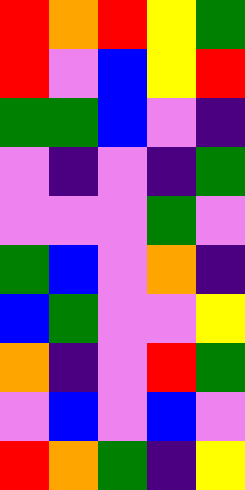[["red", "orange", "red", "yellow", "green"], ["red", "violet", "blue", "yellow", "red"], ["green", "green", "blue", "violet", "indigo"], ["violet", "indigo", "violet", "indigo", "green"], ["violet", "violet", "violet", "green", "violet"], ["green", "blue", "violet", "orange", "indigo"], ["blue", "green", "violet", "violet", "yellow"], ["orange", "indigo", "violet", "red", "green"], ["violet", "blue", "violet", "blue", "violet"], ["red", "orange", "green", "indigo", "yellow"]]